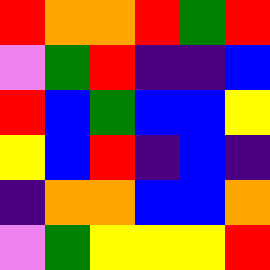[["red", "orange", "orange", "red", "green", "red"], ["violet", "green", "red", "indigo", "indigo", "blue"], ["red", "blue", "green", "blue", "blue", "yellow"], ["yellow", "blue", "red", "indigo", "blue", "indigo"], ["indigo", "orange", "orange", "blue", "blue", "orange"], ["violet", "green", "yellow", "yellow", "yellow", "red"]]